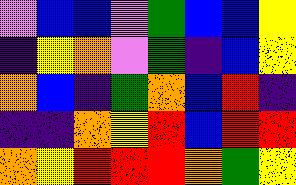[["violet", "blue", "blue", "violet", "green", "blue", "blue", "yellow"], ["indigo", "yellow", "orange", "violet", "green", "indigo", "blue", "yellow"], ["orange", "blue", "indigo", "green", "orange", "blue", "red", "indigo"], ["indigo", "indigo", "orange", "yellow", "red", "blue", "red", "red"], ["orange", "yellow", "red", "red", "red", "orange", "green", "yellow"]]